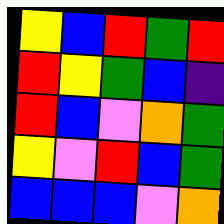[["yellow", "blue", "red", "green", "red"], ["red", "yellow", "green", "blue", "indigo"], ["red", "blue", "violet", "orange", "green"], ["yellow", "violet", "red", "blue", "green"], ["blue", "blue", "blue", "violet", "orange"]]